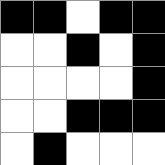[["black", "black", "white", "black", "black"], ["white", "white", "black", "white", "black"], ["white", "white", "white", "white", "black"], ["white", "white", "black", "black", "black"], ["white", "black", "white", "white", "white"]]